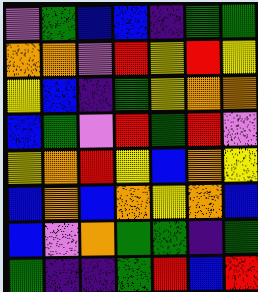[["violet", "green", "blue", "blue", "indigo", "green", "green"], ["orange", "orange", "violet", "red", "yellow", "red", "yellow"], ["yellow", "blue", "indigo", "green", "yellow", "orange", "orange"], ["blue", "green", "violet", "red", "green", "red", "violet"], ["yellow", "orange", "red", "yellow", "blue", "orange", "yellow"], ["blue", "orange", "blue", "orange", "yellow", "orange", "blue"], ["blue", "violet", "orange", "green", "green", "indigo", "green"], ["green", "indigo", "indigo", "green", "red", "blue", "red"]]